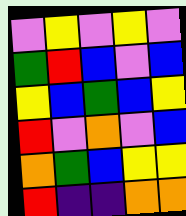[["violet", "yellow", "violet", "yellow", "violet"], ["green", "red", "blue", "violet", "blue"], ["yellow", "blue", "green", "blue", "yellow"], ["red", "violet", "orange", "violet", "blue"], ["orange", "green", "blue", "yellow", "yellow"], ["red", "indigo", "indigo", "orange", "orange"]]